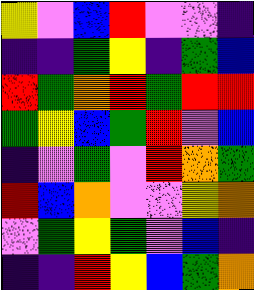[["yellow", "violet", "blue", "red", "violet", "violet", "indigo"], ["indigo", "indigo", "green", "yellow", "indigo", "green", "blue"], ["red", "green", "orange", "red", "green", "red", "red"], ["green", "yellow", "blue", "green", "red", "violet", "blue"], ["indigo", "violet", "green", "violet", "red", "orange", "green"], ["red", "blue", "orange", "violet", "violet", "yellow", "orange"], ["violet", "green", "yellow", "green", "violet", "blue", "indigo"], ["indigo", "indigo", "red", "yellow", "blue", "green", "orange"]]